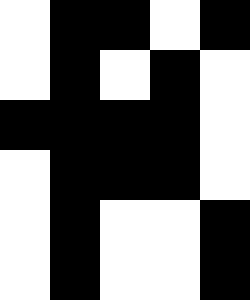[["white", "black", "black", "white", "black"], ["white", "black", "white", "black", "white"], ["black", "black", "black", "black", "white"], ["white", "black", "black", "black", "white"], ["white", "black", "white", "white", "black"], ["white", "black", "white", "white", "black"]]